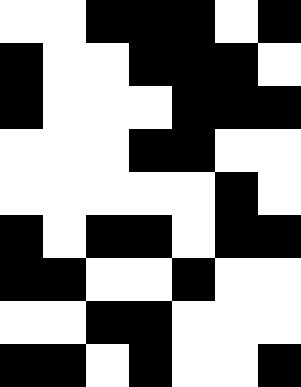[["white", "white", "black", "black", "black", "white", "black"], ["black", "white", "white", "black", "black", "black", "white"], ["black", "white", "white", "white", "black", "black", "black"], ["white", "white", "white", "black", "black", "white", "white"], ["white", "white", "white", "white", "white", "black", "white"], ["black", "white", "black", "black", "white", "black", "black"], ["black", "black", "white", "white", "black", "white", "white"], ["white", "white", "black", "black", "white", "white", "white"], ["black", "black", "white", "black", "white", "white", "black"]]